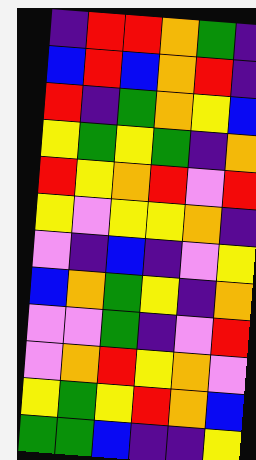[["indigo", "red", "red", "orange", "green", "indigo"], ["blue", "red", "blue", "orange", "red", "indigo"], ["red", "indigo", "green", "orange", "yellow", "blue"], ["yellow", "green", "yellow", "green", "indigo", "orange"], ["red", "yellow", "orange", "red", "violet", "red"], ["yellow", "violet", "yellow", "yellow", "orange", "indigo"], ["violet", "indigo", "blue", "indigo", "violet", "yellow"], ["blue", "orange", "green", "yellow", "indigo", "orange"], ["violet", "violet", "green", "indigo", "violet", "red"], ["violet", "orange", "red", "yellow", "orange", "violet"], ["yellow", "green", "yellow", "red", "orange", "blue"], ["green", "green", "blue", "indigo", "indigo", "yellow"]]